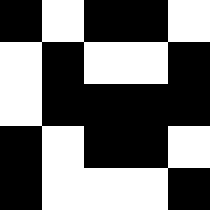[["black", "white", "black", "black", "white"], ["white", "black", "white", "white", "black"], ["white", "black", "black", "black", "black"], ["black", "white", "black", "black", "white"], ["black", "white", "white", "white", "black"]]